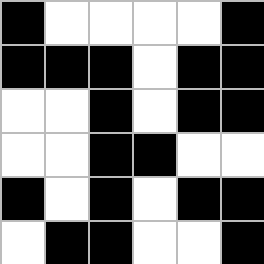[["black", "white", "white", "white", "white", "black"], ["black", "black", "black", "white", "black", "black"], ["white", "white", "black", "white", "black", "black"], ["white", "white", "black", "black", "white", "white"], ["black", "white", "black", "white", "black", "black"], ["white", "black", "black", "white", "white", "black"]]